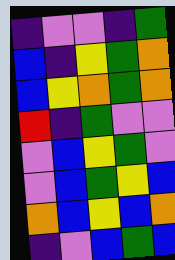[["indigo", "violet", "violet", "indigo", "green"], ["blue", "indigo", "yellow", "green", "orange"], ["blue", "yellow", "orange", "green", "orange"], ["red", "indigo", "green", "violet", "violet"], ["violet", "blue", "yellow", "green", "violet"], ["violet", "blue", "green", "yellow", "blue"], ["orange", "blue", "yellow", "blue", "orange"], ["indigo", "violet", "blue", "green", "blue"]]